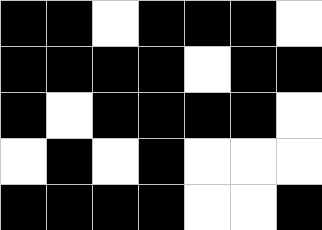[["black", "black", "white", "black", "black", "black", "white"], ["black", "black", "black", "black", "white", "black", "black"], ["black", "white", "black", "black", "black", "black", "white"], ["white", "black", "white", "black", "white", "white", "white"], ["black", "black", "black", "black", "white", "white", "black"]]